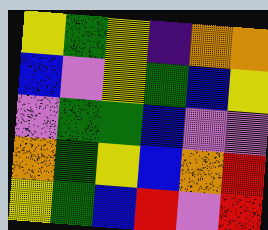[["yellow", "green", "yellow", "indigo", "orange", "orange"], ["blue", "violet", "yellow", "green", "blue", "yellow"], ["violet", "green", "green", "blue", "violet", "violet"], ["orange", "green", "yellow", "blue", "orange", "red"], ["yellow", "green", "blue", "red", "violet", "red"]]